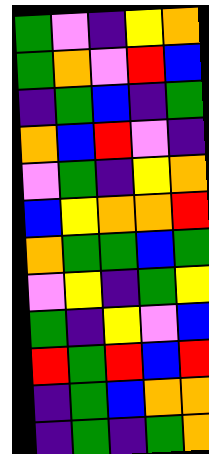[["green", "violet", "indigo", "yellow", "orange"], ["green", "orange", "violet", "red", "blue"], ["indigo", "green", "blue", "indigo", "green"], ["orange", "blue", "red", "violet", "indigo"], ["violet", "green", "indigo", "yellow", "orange"], ["blue", "yellow", "orange", "orange", "red"], ["orange", "green", "green", "blue", "green"], ["violet", "yellow", "indigo", "green", "yellow"], ["green", "indigo", "yellow", "violet", "blue"], ["red", "green", "red", "blue", "red"], ["indigo", "green", "blue", "orange", "orange"], ["indigo", "green", "indigo", "green", "orange"]]